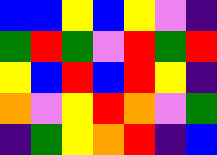[["blue", "blue", "yellow", "blue", "yellow", "violet", "indigo"], ["green", "red", "green", "violet", "red", "green", "red"], ["yellow", "blue", "red", "blue", "red", "yellow", "indigo"], ["orange", "violet", "yellow", "red", "orange", "violet", "green"], ["indigo", "green", "yellow", "orange", "red", "indigo", "blue"]]